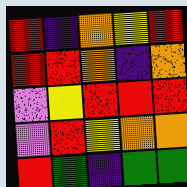[["red", "indigo", "orange", "yellow", "red"], ["red", "red", "orange", "indigo", "orange"], ["violet", "yellow", "red", "red", "red"], ["violet", "red", "yellow", "orange", "orange"], ["red", "green", "indigo", "green", "green"]]